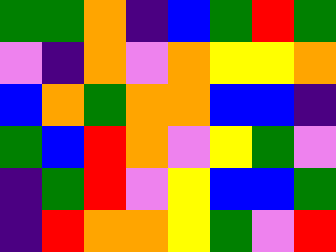[["green", "green", "orange", "indigo", "blue", "green", "red", "green"], ["violet", "indigo", "orange", "violet", "orange", "yellow", "yellow", "orange"], ["blue", "orange", "green", "orange", "orange", "blue", "blue", "indigo"], ["green", "blue", "red", "orange", "violet", "yellow", "green", "violet"], ["indigo", "green", "red", "violet", "yellow", "blue", "blue", "green"], ["indigo", "red", "orange", "orange", "yellow", "green", "violet", "red"]]